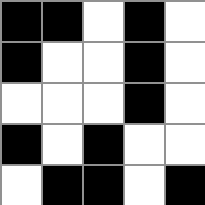[["black", "black", "white", "black", "white"], ["black", "white", "white", "black", "white"], ["white", "white", "white", "black", "white"], ["black", "white", "black", "white", "white"], ["white", "black", "black", "white", "black"]]